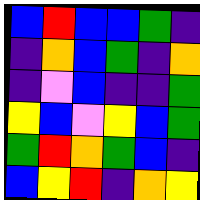[["blue", "red", "blue", "blue", "green", "indigo"], ["indigo", "orange", "blue", "green", "indigo", "orange"], ["indigo", "violet", "blue", "indigo", "indigo", "green"], ["yellow", "blue", "violet", "yellow", "blue", "green"], ["green", "red", "orange", "green", "blue", "indigo"], ["blue", "yellow", "red", "indigo", "orange", "yellow"]]